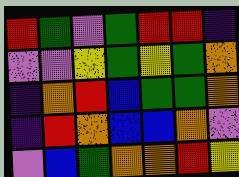[["red", "green", "violet", "green", "red", "red", "indigo"], ["violet", "violet", "yellow", "green", "yellow", "green", "orange"], ["indigo", "orange", "red", "blue", "green", "green", "orange"], ["indigo", "red", "orange", "blue", "blue", "orange", "violet"], ["violet", "blue", "green", "orange", "orange", "red", "yellow"]]